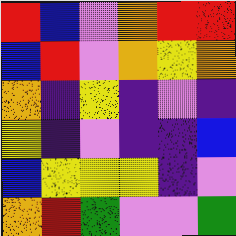[["red", "blue", "violet", "orange", "red", "red"], ["blue", "red", "violet", "orange", "yellow", "orange"], ["orange", "indigo", "yellow", "indigo", "violet", "indigo"], ["yellow", "indigo", "violet", "indigo", "indigo", "blue"], ["blue", "yellow", "yellow", "yellow", "indigo", "violet"], ["orange", "red", "green", "violet", "violet", "green"]]